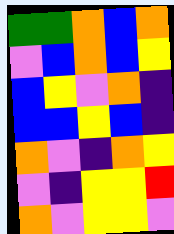[["green", "green", "orange", "blue", "orange"], ["violet", "blue", "orange", "blue", "yellow"], ["blue", "yellow", "violet", "orange", "indigo"], ["blue", "blue", "yellow", "blue", "indigo"], ["orange", "violet", "indigo", "orange", "yellow"], ["violet", "indigo", "yellow", "yellow", "red"], ["orange", "violet", "yellow", "yellow", "violet"]]